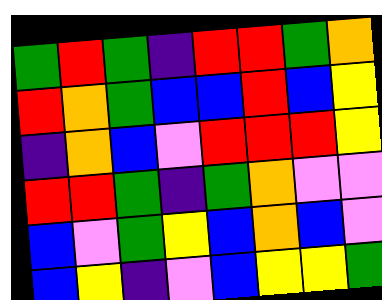[["green", "red", "green", "indigo", "red", "red", "green", "orange"], ["red", "orange", "green", "blue", "blue", "red", "blue", "yellow"], ["indigo", "orange", "blue", "violet", "red", "red", "red", "yellow"], ["red", "red", "green", "indigo", "green", "orange", "violet", "violet"], ["blue", "violet", "green", "yellow", "blue", "orange", "blue", "violet"], ["blue", "yellow", "indigo", "violet", "blue", "yellow", "yellow", "green"]]